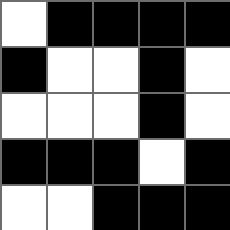[["white", "black", "black", "black", "black"], ["black", "white", "white", "black", "white"], ["white", "white", "white", "black", "white"], ["black", "black", "black", "white", "black"], ["white", "white", "black", "black", "black"]]